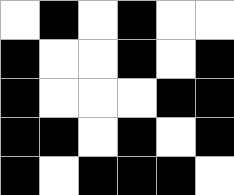[["white", "black", "white", "black", "white", "white"], ["black", "white", "white", "black", "white", "black"], ["black", "white", "white", "white", "black", "black"], ["black", "black", "white", "black", "white", "black"], ["black", "white", "black", "black", "black", "white"]]